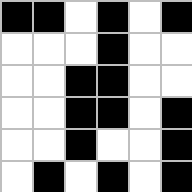[["black", "black", "white", "black", "white", "black"], ["white", "white", "white", "black", "white", "white"], ["white", "white", "black", "black", "white", "white"], ["white", "white", "black", "black", "white", "black"], ["white", "white", "black", "white", "white", "black"], ["white", "black", "white", "black", "white", "black"]]